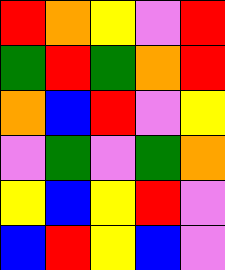[["red", "orange", "yellow", "violet", "red"], ["green", "red", "green", "orange", "red"], ["orange", "blue", "red", "violet", "yellow"], ["violet", "green", "violet", "green", "orange"], ["yellow", "blue", "yellow", "red", "violet"], ["blue", "red", "yellow", "blue", "violet"]]